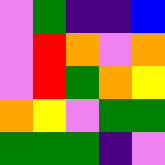[["violet", "green", "indigo", "indigo", "blue"], ["violet", "red", "orange", "violet", "orange"], ["violet", "red", "green", "orange", "yellow"], ["orange", "yellow", "violet", "green", "green"], ["green", "green", "green", "indigo", "violet"]]